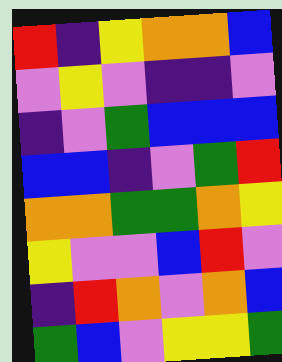[["red", "indigo", "yellow", "orange", "orange", "blue"], ["violet", "yellow", "violet", "indigo", "indigo", "violet"], ["indigo", "violet", "green", "blue", "blue", "blue"], ["blue", "blue", "indigo", "violet", "green", "red"], ["orange", "orange", "green", "green", "orange", "yellow"], ["yellow", "violet", "violet", "blue", "red", "violet"], ["indigo", "red", "orange", "violet", "orange", "blue"], ["green", "blue", "violet", "yellow", "yellow", "green"]]